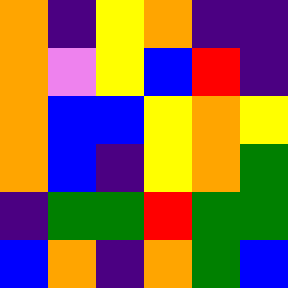[["orange", "indigo", "yellow", "orange", "indigo", "indigo"], ["orange", "violet", "yellow", "blue", "red", "indigo"], ["orange", "blue", "blue", "yellow", "orange", "yellow"], ["orange", "blue", "indigo", "yellow", "orange", "green"], ["indigo", "green", "green", "red", "green", "green"], ["blue", "orange", "indigo", "orange", "green", "blue"]]